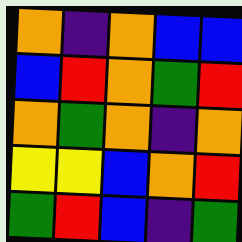[["orange", "indigo", "orange", "blue", "blue"], ["blue", "red", "orange", "green", "red"], ["orange", "green", "orange", "indigo", "orange"], ["yellow", "yellow", "blue", "orange", "red"], ["green", "red", "blue", "indigo", "green"]]